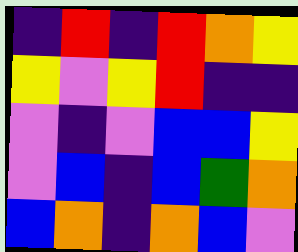[["indigo", "red", "indigo", "red", "orange", "yellow"], ["yellow", "violet", "yellow", "red", "indigo", "indigo"], ["violet", "indigo", "violet", "blue", "blue", "yellow"], ["violet", "blue", "indigo", "blue", "green", "orange"], ["blue", "orange", "indigo", "orange", "blue", "violet"]]